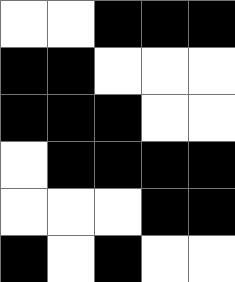[["white", "white", "black", "black", "black"], ["black", "black", "white", "white", "white"], ["black", "black", "black", "white", "white"], ["white", "black", "black", "black", "black"], ["white", "white", "white", "black", "black"], ["black", "white", "black", "white", "white"]]